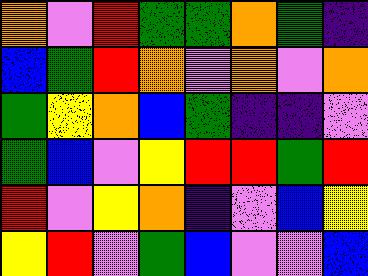[["orange", "violet", "red", "green", "green", "orange", "green", "indigo"], ["blue", "green", "red", "orange", "violet", "orange", "violet", "orange"], ["green", "yellow", "orange", "blue", "green", "indigo", "indigo", "violet"], ["green", "blue", "violet", "yellow", "red", "red", "green", "red"], ["red", "violet", "yellow", "orange", "indigo", "violet", "blue", "yellow"], ["yellow", "red", "violet", "green", "blue", "violet", "violet", "blue"]]